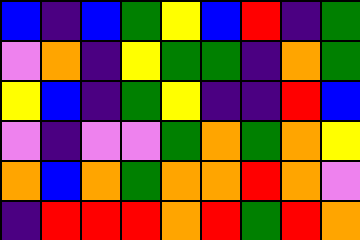[["blue", "indigo", "blue", "green", "yellow", "blue", "red", "indigo", "green"], ["violet", "orange", "indigo", "yellow", "green", "green", "indigo", "orange", "green"], ["yellow", "blue", "indigo", "green", "yellow", "indigo", "indigo", "red", "blue"], ["violet", "indigo", "violet", "violet", "green", "orange", "green", "orange", "yellow"], ["orange", "blue", "orange", "green", "orange", "orange", "red", "orange", "violet"], ["indigo", "red", "red", "red", "orange", "red", "green", "red", "orange"]]